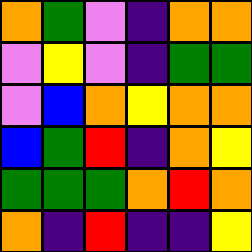[["orange", "green", "violet", "indigo", "orange", "orange"], ["violet", "yellow", "violet", "indigo", "green", "green"], ["violet", "blue", "orange", "yellow", "orange", "orange"], ["blue", "green", "red", "indigo", "orange", "yellow"], ["green", "green", "green", "orange", "red", "orange"], ["orange", "indigo", "red", "indigo", "indigo", "yellow"]]